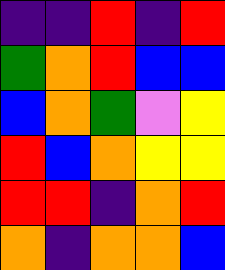[["indigo", "indigo", "red", "indigo", "red"], ["green", "orange", "red", "blue", "blue"], ["blue", "orange", "green", "violet", "yellow"], ["red", "blue", "orange", "yellow", "yellow"], ["red", "red", "indigo", "orange", "red"], ["orange", "indigo", "orange", "orange", "blue"]]